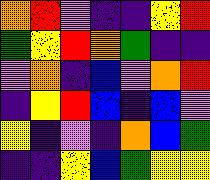[["orange", "red", "violet", "indigo", "indigo", "yellow", "red"], ["green", "yellow", "red", "orange", "green", "indigo", "indigo"], ["violet", "orange", "indigo", "blue", "violet", "orange", "red"], ["indigo", "yellow", "red", "blue", "indigo", "blue", "violet"], ["yellow", "indigo", "violet", "indigo", "orange", "blue", "green"], ["indigo", "indigo", "yellow", "blue", "green", "yellow", "yellow"]]